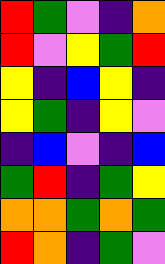[["red", "green", "violet", "indigo", "orange"], ["red", "violet", "yellow", "green", "red"], ["yellow", "indigo", "blue", "yellow", "indigo"], ["yellow", "green", "indigo", "yellow", "violet"], ["indigo", "blue", "violet", "indigo", "blue"], ["green", "red", "indigo", "green", "yellow"], ["orange", "orange", "green", "orange", "green"], ["red", "orange", "indigo", "green", "violet"]]